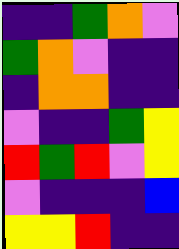[["indigo", "indigo", "green", "orange", "violet"], ["green", "orange", "violet", "indigo", "indigo"], ["indigo", "orange", "orange", "indigo", "indigo"], ["violet", "indigo", "indigo", "green", "yellow"], ["red", "green", "red", "violet", "yellow"], ["violet", "indigo", "indigo", "indigo", "blue"], ["yellow", "yellow", "red", "indigo", "indigo"]]